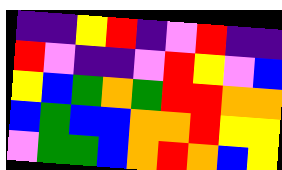[["indigo", "indigo", "yellow", "red", "indigo", "violet", "red", "indigo", "indigo"], ["red", "violet", "indigo", "indigo", "violet", "red", "yellow", "violet", "blue"], ["yellow", "blue", "green", "orange", "green", "red", "red", "orange", "orange"], ["blue", "green", "blue", "blue", "orange", "orange", "red", "yellow", "yellow"], ["violet", "green", "green", "blue", "orange", "red", "orange", "blue", "yellow"]]